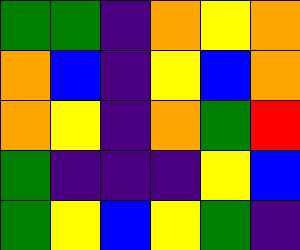[["green", "green", "indigo", "orange", "yellow", "orange"], ["orange", "blue", "indigo", "yellow", "blue", "orange"], ["orange", "yellow", "indigo", "orange", "green", "red"], ["green", "indigo", "indigo", "indigo", "yellow", "blue"], ["green", "yellow", "blue", "yellow", "green", "indigo"]]